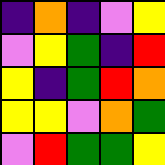[["indigo", "orange", "indigo", "violet", "yellow"], ["violet", "yellow", "green", "indigo", "red"], ["yellow", "indigo", "green", "red", "orange"], ["yellow", "yellow", "violet", "orange", "green"], ["violet", "red", "green", "green", "yellow"]]